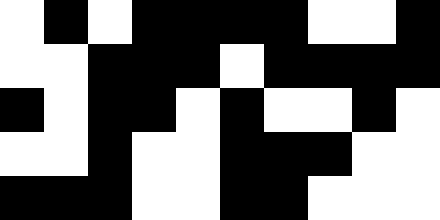[["white", "black", "white", "black", "black", "black", "black", "white", "white", "black"], ["white", "white", "black", "black", "black", "white", "black", "black", "black", "black"], ["black", "white", "black", "black", "white", "black", "white", "white", "black", "white"], ["white", "white", "black", "white", "white", "black", "black", "black", "white", "white"], ["black", "black", "black", "white", "white", "black", "black", "white", "white", "white"]]